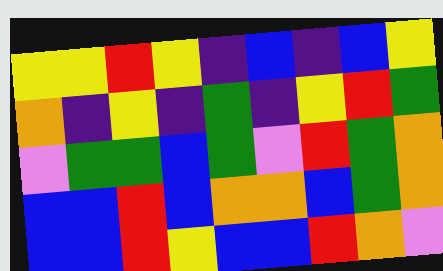[["yellow", "yellow", "red", "yellow", "indigo", "blue", "indigo", "blue", "yellow"], ["orange", "indigo", "yellow", "indigo", "green", "indigo", "yellow", "red", "green"], ["violet", "green", "green", "blue", "green", "violet", "red", "green", "orange"], ["blue", "blue", "red", "blue", "orange", "orange", "blue", "green", "orange"], ["blue", "blue", "red", "yellow", "blue", "blue", "red", "orange", "violet"]]